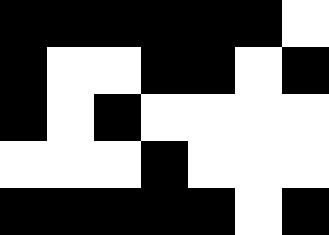[["black", "black", "black", "black", "black", "black", "white"], ["black", "white", "white", "black", "black", "white", "black"], ["black", "white", "black", "white", "white", "white", "white"], ["white", "white", "white", "black", "white", "white", "white"], ["black", "black", "black", "black", "black", "white", "black"]]